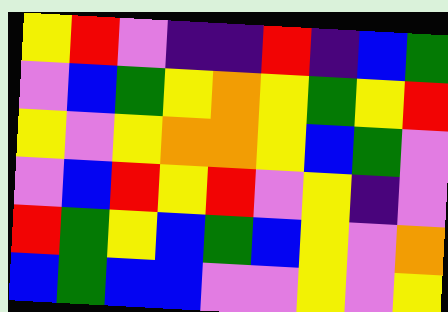[["yellow", "red", "violet", "indigo", "indigo", "red", "indigo", "blue", "green"], ["violet", "blue", "green", "yellow", "orange", "yellow", "green", "yellow", "red"], ["yellow", "violet", "yellow", "orange", "orange", "yellow", "blue", "green", "violet"], ["violet", "blue", "red", "yellow", "red", "violet", "yellow", "indigo", "violet"], ["red", "green", "yellow", "blue", "green", "blue", "yellow", "violet", "orange"], ["blue", "green", "blue", "blue", "violet", "violet", "yellow", "violet", "yellow"]]